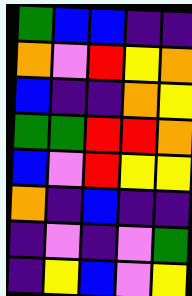[["green", "blue", "blue", "indigo", "indigo"], ["orange", "violet", "red", "yellow", "orange"], ["blue", "indigo", "indigo", "orange", "yellow"], ["green", "green", "red", "red", "orange"], ["blue", "violet", "red", "yellow", "yellow"], ["orange", "indigo", "blue", "indigo", "indigo"], ["indigo", "violet", "indigo", "violet", "green"], ["indigo", "yellow", "blue", "violet", "yellow"]]